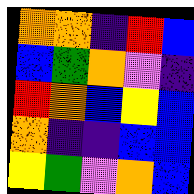[["orange", "orange", "indigo", "red", "blue"], ["blue", "green", "orange", "violet", "indigo"], ["red", "orange", "blue", "yellow", "blue"], ["orange", "indigo", "indigo", "blue", "blue"], ["yellow", "green", "violet", "orange", "blue"]]